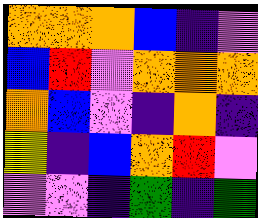[["orange", "orange", "orange", "blue", "indigo", "violet"], ["blue", "red", "violet", "orange", "orange", "orange"], ["orange", "blue", "violet", "indigo", "orange", "indigo"], ["yellow", "indigo", "blue", "orange", "red", "violet"], ["violet", "violet", "indigo", "green", "indigo", "green"]]